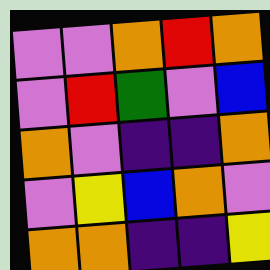[["violet", "violet", "orange", "red", "orange"], ["violet", "red", "green", "violet", "blue"], ["orange", "violet", "indigo", "indigo", "orange"], ["violet", "yellow", "blue", "orange", "violet"], ["orange", "orange", "indigo", "indigo", "yellow"]]